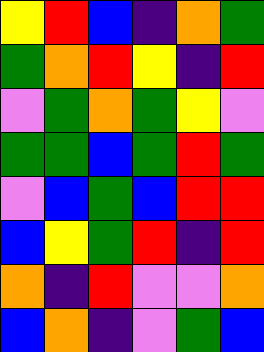[["yellow", "red", "blue", "indigo", "orange", "green"], ["green", "orange", "red", "yellow", "indigo", "red"], ["violet", "green", "orange", "green", "yellow", "violet"], ["green", "green", "blue", "green", "red", "green"], ["violet", "blue", "green", "blue", "red", "red"], ["blue", "yellow", "green", "red", "indigo", "red"], ["orange", "indigo", "red", "violet", "violet", "orange"], ["blue", "orange", "indigo", "violet", "green", "blue"]]